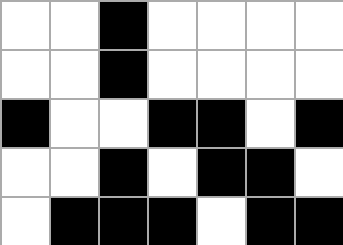[["white", "white", "black", "white", "white", "white", "white"], ["white", "white", "black", "white", "white", "white", "white"], ["black", "white", "white", "black", "black", "white", "black"], ["white", "white", "black", "white", "black", "black", "white"], ["white", "black", "black", "black", "white", "black", "black"]]